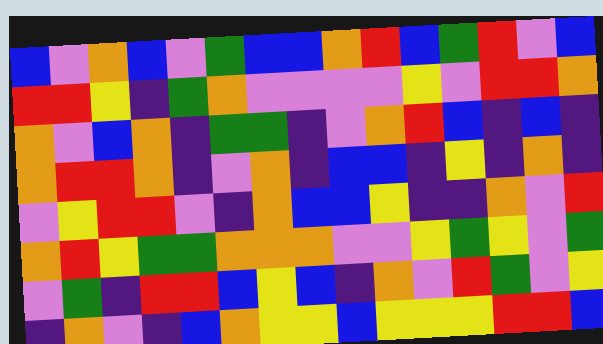[["blue", "violet", "orange", "blue", "violet", "green", "blue", "blue", "orange", "red", "blue", "green", "red", "violet", "blue"], ["red", "red", "yellow", "indigo", "green", "orange", "violet", "violet", "violet", "violet", "yellow", "violet", "red", "red", "orange"], ["orange", "violet", "blue", "orange", "indigo", "green", "green", "indigo", "violet", "orange", "red", "blue", "indigo", "blue", "indigo"], ["orange", "red", "red", "orange", "indigo", "violet", "orange", "indigo", "blue", "blue", "indigo", "yellow", "indigo", "orange", "indigo"], ["violet", "yellow", "red", "red", "violet", "indigo", "orange", "blue", "blue", "yellow", "indigo", "indigo", "orange", "violet", "red"], ["orange", "red", "yellow", "green", "green", "orange", "orange", "orange", "violet", "violet", "yellow", "green", "yellow", "violet", "green"], ["violet", "green", "indigo", "red", "red", "blue", "yellow", "blue", "indigo", "orange", "violet", "red", "green", "violet", "yellow"], ["indigo", "orange", "violet", "indigo", "blue", "orange", "yellow", "yellow", "blue", "yellow", "yellow", "yellow", "red", "red", "blue"]]